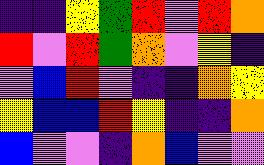[["indigo", "indigo", "yellow", "green", "red", "violet", "red", "orange"], ["red", "violet", "red", "green", "orange", "violet", "yellow", "indigo"], ["violet", "blue", "red", "violet", "indigo", "indigo", "orange", "yellow"], ["yellow", "blue", "blue", "red", "yellow", "indigo", "indigo", "orange"], ["blue", "violet", "violet", "indigo", "orange", "blue", "violet", "violet"]]